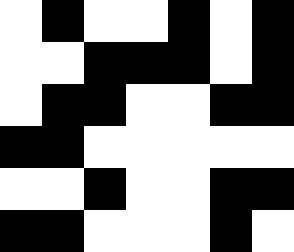[["white", "black", "white", "white", "black", "white", "black"], ["white", "white", "black", "black", "black", "white", "black"], ["white", "black", "black", "white", "white", "black", "black"], ["black", "black", "white", "white", "white", "white", "white"], ["white", "white", "black", "white", "white", "black", "black"], ["black", "black", "white", "white", "white", "black", "white"]]